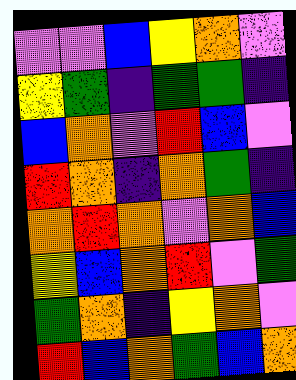[["violet", "violet", "blue", "yellow", "orange", "violet"], ["yellow", "green", "indigo", "green", "green", "indigo"], ["blue", "orange", "violet", "red", "blue", "violet"], ["red", "orange", "indigo", "orange", "green", "indigo"], ["orange", "red", "orange", "violet", "orange", "blue"], ["yellow", "blue", "orange", "red", "violet", "green"], ["green", "orange", "indigo", "yellow", "orange", "violet"], ["red", "blue", "orange", "green", "blue", "orange"]]